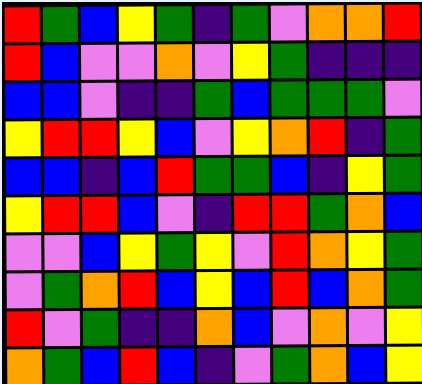[["red", "green", "blue", "yellow", "green", "indigo", "green", "violet", "orange", "orange", "red"], ["red", "blue", "violet", "violet", "orange", "violet", "yellow", "green", "indigo", "indigo", "indigo"], ["blue", "blue", "violet", "indigo", "indigo", "green", "blue", "green", "green", "green", "violet"], ["yellow", "red", "red", "yellow", "blue", "violet", "yellow", "orange", "red", "indigo", "green"], ["blue", "blue", "indigo", "blue", "red", "green", "green", "blue", "indigo", "yellow", "green"], ["yellow", "red", "red", "blue", "violet", "indigo", "red", "red", "green", "orange", "blue"], ["violet", "violet", "blue", "yellow", "green", "yellow", "violet", "red", "orange", "yellow", "green"], ["violet", "green", "orange", "red", "blue", "yellow", "blue", "red", "blue", "orange", "green"], ["red", "violet", "green", "indigo", "indigo", "orange", "blue", "violet", "orange", "violet", "yellow"], ["orange", "green", "blue", "red", "blue", "indigo", "violet", "green", "orange", "blue", "yellow"]]